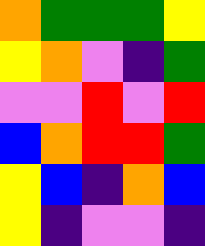[["orange", "green", "green", "green", "yellow"], ["yellow", "orange", "violet", "indigo", "green"], ["violet", "violet", "red", "violet", "red"], ["blue", "orange", "red", "red", "green"], ["yellow", "blue", "indigo", "orange", "blue"], ["yellow", "indigo", "violet", "violet", "indigo"]]